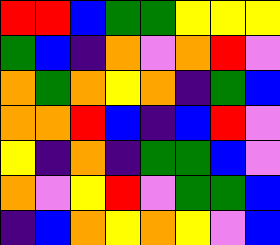[["red", "red", "blue", "green", "green", "yellow", "yellow", "yellow"], ["green", "blue", "indigo", "orange", "violet", "orange", "red", "violet"], ["orange", "green", "orange", "yellow", "orange", "indigo", "green", "blue"], ["orange", "orange", "red", "blue", "indigo", "blue", "red", "violet"], ["yellow", "indigo", "orange", "indigo", "green", "green", "blue", "violet"], ["orange", "violet", "yellow", "red", "violet", "green", "green", "blue"], ["indigo", "blue", "orange", "yellow", "orange", "yellow", "violet", "blue"]]